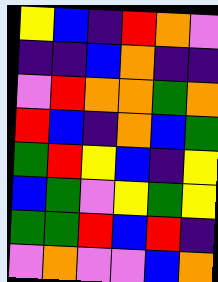[["yellow", "blue", "indigo", "red", "orange", "violet"], ["indigo", "indigo", "blue", "orange", "indigo", "indigo"], ["violet", "red", "orange", "orange", "green", "orange"], ["red", "blue", "indigo", "orange", "blue", "green"], ["green", "red", "yellow", "blue", "indigo", "yellow"], ["blue", "green", "violet", "yellow", "green", "yellow"], ["green", "green", "red", "blue", "red", "indigo"], ["violet", "orange", "violet", "violet", "blue", "orange"]]